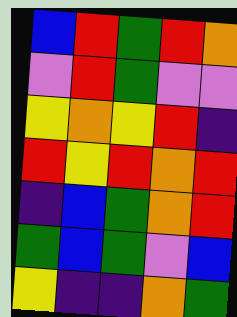[["blue", "red", "green", "red", "orange"], ["violet", "red", "green", "violet", "violet"], ["yellow", "orange", "yellow", "red", "indigo"], ["red", "yellow", "red", "orange", "red"], ["indigo", "blue", "green", "orange", "red"], ["green", "blue", "green", "violet", "blue"], ["yellow", "indigo", "indigo", "orange", "green"]]